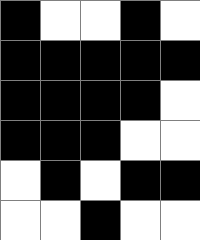[["black", "white", "white", "black", "white"], ["black", "black", "black", "black", "black"], ["black", "black", "black", "black", "white"], ["black", "black", "black", "white", "white"], ["white", "black", "white", "black", "black"], ["white", "white", "black", "white", "white"]]